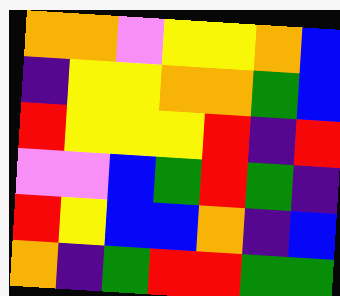[["orange", "orange", "violet", "yellow", "yellow", "orange", "blue"], ["indigo", "yellow", "yellow", "orange", "orange", "green", "blue"], ["red", "yellow", "yellow", "yellow", "red", "indigo", "red"], ["violet", "violet", "blue", "green", "red", "green", "indigo"], ["red", "yellow", "blue", "blue", "orange", "indigo", "blue"], ["orange", "indigo", "green", "red", "red", "green", "green"]]